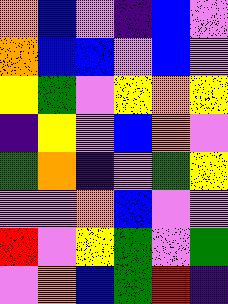[["orange", "blue", "violet", "indigo", "blue", "violet"], ["orange", "blue", "blue", "violet", "blue", "violet"], ["yellow", "green", "violet", "yellow", "orange", "yellow"], ["indigo", "yellow", "violet", "blue", "orange", "violet"], ["green", "orange", "indigo", "violet", "green", "yellow"], ["violet", "violet", "orange", "blue", "violet", "violet"], ["red", "violet", "yellow", "green", "violet", "green"], ["violet", "orange", "blue", "green", "red", "indigo"]]